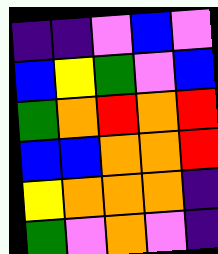[["indigo", "indigo", "violet", "blue", "violet"], ["blue", "yellow", "green", "violet", "blue"], ["green", "orange", "red", "orange", "red"], ["blue", "blue", "orange", "orange", "red"], ["yellow", "orange", "orange", "orange", "indigo"], ["green", "violet", "orange", "violet", "indigo"]]